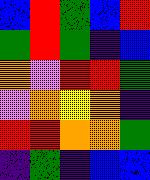[["blue", "red", "green", "blue", "red"], ["green", "red", "green", "indigo", "blue"], ["orange", "violet", "red", "red", "green"], ["violet", "orange", "yellow", "orange", "indigo"], ["red", "red", "orange", "orange", "green"], ["indigo", "green", "indigo", "blue", "blue"]]